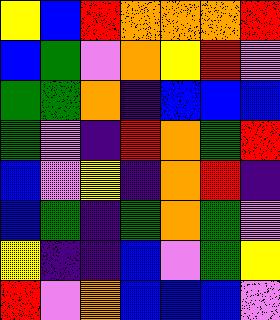[["yellow", "blue", "red", "orange", "orange", "orange", "red"], ["blue", "green", "violet", "orange", "yellow", "red", "violet"], ["green", "green", "orange", "indigo", "blue", "blue", "blue"], ["green", "violet", "indigo", "red", "orange", "green", "red"], ["blue", "violet", "yellow", "indigo", "orange", "red", "indigo"], ["blue", "green", "indigo", "green", "orange", "green", "violet"], ["yellow", "indigo", "indigo", "blue", "violet", "green", "yellow"], ["red", "violet", "orange", "blue", "blue", "blue", "violet"]]